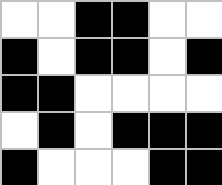[["white", "white", "black", "black", "white", "white"], ["black", "white", "black", "black", "white", "black"], ["black", "black", "white", "white", "white", "white"], ["white", "black", "white", "black", "black", "black"], ["black", "white", "white", "white", "black", "black"]]